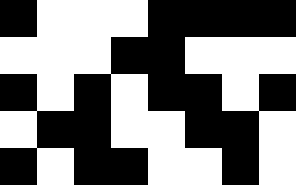[["black", "white", "white", "white", "black", "black", "black", "black"], ["white", "white", "white", "black", "black", "white", "white", "white"], ["black", "white", "black", "white", "black", "black", "white", "black"], ["white", "black", "black", "white", "white", "black", "black", "white"], ["black", "white", "black", "black", "white", "white", "black", "white"]]